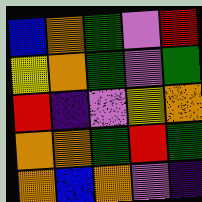[["blue", "orange", "green", "violet", "red"], ["yellow", "orange", "green", "violet", "green"], ["red", "indigo", "violet", "yellow", "orange"], ["orange", "orange", "green", "red", "green"], ["orange", "blue", "orange", "violet", "indigo"]]